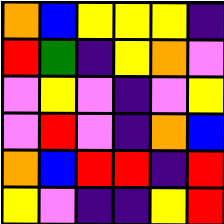[["orange", "blue", "yellow", "yellow", "yellow", "indigo"], ["red", "green", "indigo", "yellow", "orange", "violet"], ["violet", "yellow", "violet", "indigo", "violet", "yellow"], ["violet", "red", "violet", "indigo", "orange", "blue"], ["orange", "blue", "red", "red", "indigo", "red"], ["yellow", "violet", "indigo", "indigo", "yellow", "red"]]